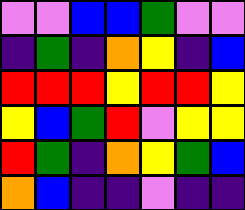[["violet", "violet", "blue", "blue", "green", "violet", "violet"], ["indigo", "green", "indigo", "orange", "yellow", "indigo", "blue"], ["red", "red", "red", "yellow", "red", "red", "yellow"], ["yellow", "blue", "green", "red", "violet", "yellow", "yellow"], ["red", "green", "indigo", "orange", "yellow", "green", "blue"], ["orange", "blue", "indigo", "indigo", "violet", "indigo", "indigo"]]